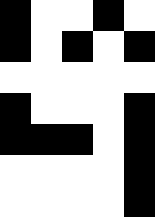[["black", "white", "white", "black", "white"], ["black", "white", "black", "white", "black"], ["white", "white", "white", "white", "white"], ["black", "white", "white", "white", "black"], ["black", "black", "black", "white", "black"], ["white", "white", "white", "white", "black"], ["white", "white", "white", "white", "black"]]